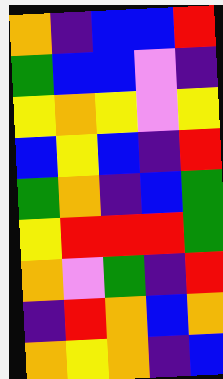[["orange", "indigo", "blue", "blue", "red"], ["green", "blue", "blue", "violet", "indigo"], ["yellow", "orange", "yellow", "violet", "yellow"], ["blue", "yellow", "blue", "indigo", "red"], ["green", "orange", "indigo", "blue", "green"], ["yellow", "red", "red", "red", "green"], ["orange", "violet", "green", "indigo", "red"], ["indigo", "red", "orange", "blue", "orange"], ["orange", "yellow", "orange", "indigo", "blue"]]